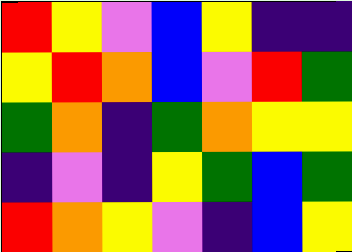[["red", "yellow", "violet", "blue", "yellow", "indigo", "indigo"], ["yellow", "red", "orange", "blue", "violet", "red", "green"], ["green", "orange", "indigo", "green", "orange", "yellow", "yellow"], ["indigo", "violet", "indigo", "yellow", "green", "blue", "green"], ["red", "orange", "yellow", "violet", "indigo", "blue", "yellow"]]